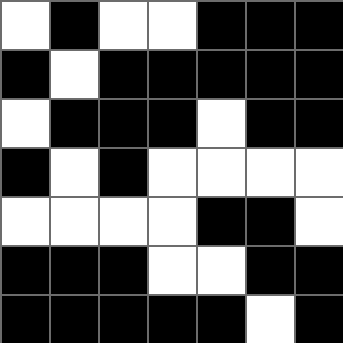[["white", "black", "white", "white", "black", "black", "black"], ["black", "white", "black", "black", "black", "black", "black"], ["white", "black", "black", "black", "white", "black", "black"], ["black", "white", "black", "white", "white", "white", "white"], ["white", "white", "white", "white", "black", "black", "white"], ["black", "black", "black", "white", "white", "black", "black"], ["black", "black", "black", "black", "black", "white", "black"]]